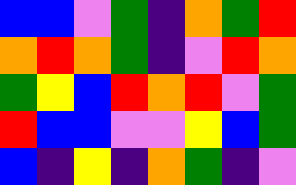[["blue", "blue", "violet", "green", "indigo", "orange", "green", "red"], ["orange", "red", "orange", "green", "indigo", "violet", "red", "orange"], ["green", "yellow", "blue", "red", "orange", "red", "violet", "green"], ["red", "blue", "blue", "violet", "violet", "yellow", "blue", "green"], ["blue", "indigo", "yellow", "indigo", "orange", "green", "indigo", "violet"]]